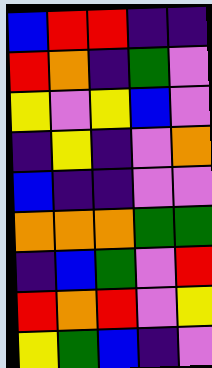[["blue", "red", "red", "indigo", "indigo"], ["red", "orange", "indigo", "green", "violet"], ["yellow", "violet", "yellow", "blue", "violet"], ["indigo", "yellow", "indigo", "violet", "orange"], ["blue", "indigo", "indigo", "violet", "violet"], ["orange", "orange", "orange", "green", "green"], ["indigo", "blue", "green", "violet", "red"], ["red", "orange", "red", "violet", "yellow"], ["yellow", "green", "blue", "indigo", "violet"]]